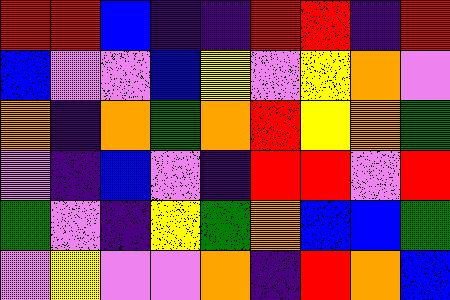[["red", "red", "blue", "indigo", "indigo", "red", "red", "indigo", "red"], ["blue", "violet", "violet", "blue", "yellow", "violet", "yellow", "orange", "violet"], ["orange", "indigo", "orange", "green", "orange", "red", "yellow", "orange", "green"], ["violet", "indigo", "blue", "violet", "indigo", "red", "red", "violet", "red"], ["green", "violet", "indigo", "yellow", "green", "orange", "blue", "blue", "green"], ["violet", "yellow", "violet", "violet", "orange", "indigo", "red", "orange", "blue"]]